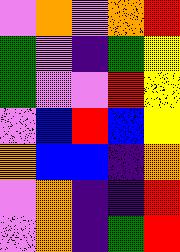[["violet", "orange", "violet", "orange", "red"], ["green", "violet", "indigo", "green", "yellow"], ["green", "violet", "violet", "red", "yellow"], ["violet", "blue", "red", "blue", "yellow"], ["orange", "blue", "blue", "indigo", "orange"], ["violet", "orange", "indigo", "indigo", "red"], ["violet", "orange", "indigo", "green", "red"]]